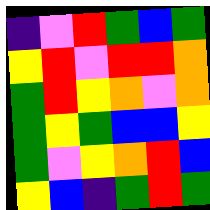[["indigo", "violet", "red", "green", "blue", "green"], ["yellow", "red", "violet", "red", "red", "orange"], ["green", "red", "yellow", "orange", "violet", "orange"], ["green", "yellow", "green", "blue", "blue", "yellow"], ["green", "violet", "yellow", "orange", "red", "blue"], ["yellow", "blue", "indigo", "green", "red", "green"]]